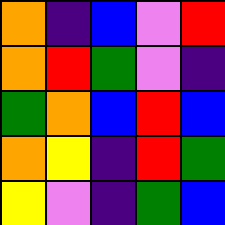[["orange", "indigo", "blue", "violet", "red"], ["orange", "red", "green", "violet", "indigo"], ["green", "orange", "blue", "red", "blue"], ["orange", "yellow", "indigo", "red", "green"], ["yellow", "violet", "indigo", "green", "blue"]]